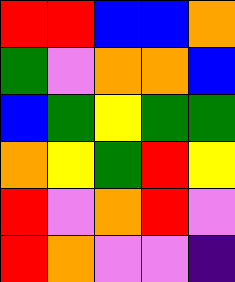[["red", "red", "blue", "blue", "orange"], ["green", "violet", "orange", "orange", "blue"], ["blue", "green", "yellow", "green", "green"], ["orange", "yellow", "green", "red", "yellow"], ["red", "violet", "orange", "red", "violet"], ["red", "orange", "violet", "violet", "indigo"]]